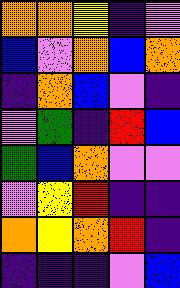[["orange", "orange", "yellow", "indigo", "violet"], ["blue", "violet", "orange", "blue", "orange"], ["indigo", "orange", "blue", "violet", "indigo"], ["violet", "green", "indigo", "red", "blue"], ["green", "blue", "orange", "violet", "violet"], ["violet", "yellow", "red", "indigo", "indigo"], ["orange", "yellow", "orange", "red", "indigo"], ["indigo", "indigo", "indigo", "violet", "blue"]]